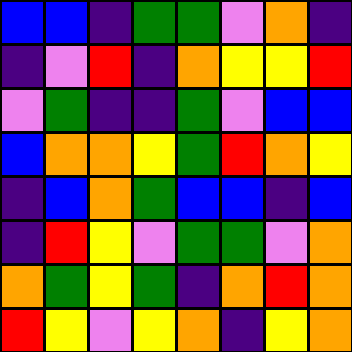[["blue", "blue", "indigo", "green", "green", "violet", "orange", "indigo"], ["indigo", "violet", "red", "indigo", "orange", "yellow", "yellow", "red"], ["violet", "green", "indigo", "indigo", "green", "violet", "blue", "blue"], ["blue", "orange", "orange", "yellow", "green", "red", "orange", "yellow"], ["indigo", "blue", "orange", "green", "blue", "blue", "indigo", "blue"], ["indigo", "red", "yellow", "violet", "green", "green", "violet", "orange"], ["orange", "green", "yellow", "green", "indigo", "orange", "red", "orange"], ["red", "yellow", "violet", "yellow", "orange", "indigo", "yellow", "orange"]]